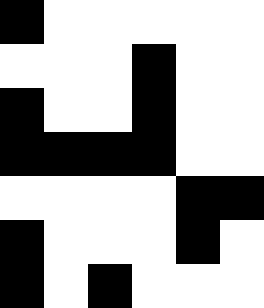[["black", "white", "white", "white", "white", "white"], ["white", "white", "white", "black", "white", "white"], ["black", "white", "white", "black", "white", "white"], ["black", "black", "black", "black", "white", "white"], ["white", "white", "white", "white", "black", "black"], ["black", "white", "white", "white", "black", "white"], ["black", "white", "black", "white", "white", "white"]]